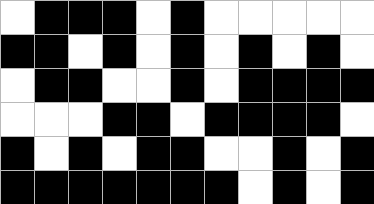[["white", "black", "black", "black", "white", "black", "white", "white", "white", "white", "white"], ["black", "black", "white", "black", "white", "black", "white", "black", "white", "black", "white"], ["white", "black", "black", "white", "white", "black", "white", "black", "black", "black", "black"], ["white", "white", "white", "black", "black", "white", "black", "black", "black", "black", "white"], ["black", "white", "black", "white", "black", "black", "white", "white", "black", "white", "black"], ["black", "black", "black", "black", "black", "black", "black", "white", "black", "white", "black"]]